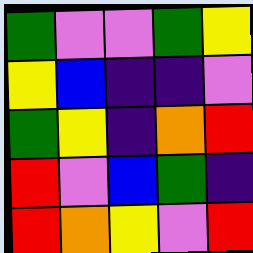[["green", "violet", "violet", "green", "yellow"], ["yellow", "blue", "indigo", "indigo", "violet"], ["green", "yellow", "indigo", "orange", "red"], ["red", "violet", "blue", "green", "indigo"], ["red", "orange", "yellow", "violet", "red"]]